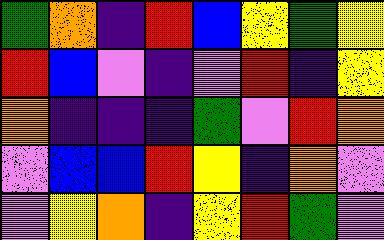[["green", "orange", "indigo", "red", "blue", "yellow", "green", "yellow"], ["red", "blue", "violet", "indigo", "violet", "red", "indigo", "yellow"], ["orange", "indigo", "indigo", "indigo", "green", "violet", "red", "orange"], ["violet", "blue", "blue", "red", "yellow", "indigo", "orange", "violet"], ["violet", "yellow", "orange", "indigo", "yellow", "red", "green", "violet"]]